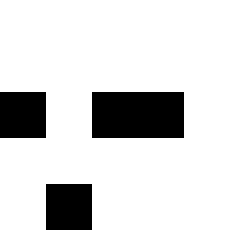[["white", "white", "white", "white", "white"], ["white", "white", "white", "white", "white"], ["black", "white", "black", "black", "white"], ["white", "white", "white", "white", "white"], ["white", "black", "white", "white", "white"]]